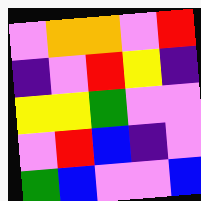[["violet", "orange", "orange", "violet", "red"], ["indigo", "violet", "red", "yellow", "indigo"], ["yellow", "yellow", "green", "violet", "violet"], ["violet", "red", "blue", "indigo", "violet"], ["green", "blue", "violet", "violet", "blue"]]